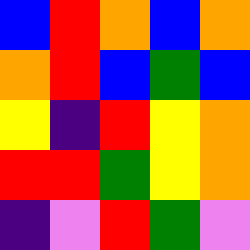[["blue", "red", "orange", "blue", "orange"], ["orange", "red", "blue", "green", "blue"], ["yellow", "indigo", "red", "yellow", "orange"], ["red", "red", "green", "yellow", "orange"], ["indigo", "violet", "red", "green", "violet"]]